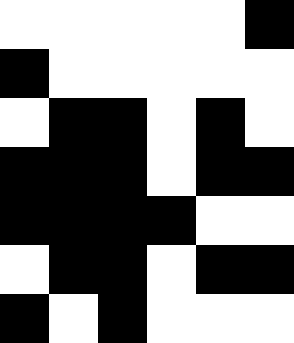[["white", "white", "white", "white", "white", "black"], ["black", "white", "white", "white", "white", "white"], ["white", "black", "black", "white", "black", "white"], ["black", "black", "black", "white", "black", "black"], ["black", "black", "black", "black", "white", "white"], ["white", "black", "black", "white", "black", "black"], ["black", "white", "black", "white", "white", "white"]]